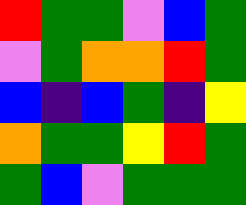[["red", "green", "green", "violet", "blue", "green"], ["violet", "green", "orange", "orange", "red", "green"], ["blue", "indigo", "blue", "green", "indigo", "yellow"], ["orange", "green", "green", "yellow", "red", "green"], ["green", "blue", "violet", "green", "green", "green"]]